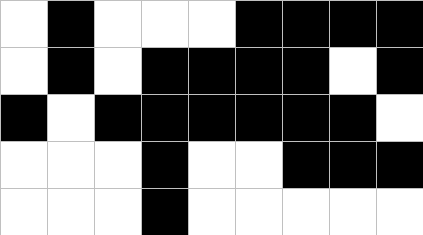[["white", "black", "white", "white", "white", "black", "black", "black", "black"], ["white", "black", "white", "black", "black", "black", "black", "white", "black"], ["black", "white", "black", "black", "black", "black", "black", "black", "white"], ["white", "white", "white", "black", "white", "white", "black", "black", "black"], ["white", "white", "white", "black", "white", "white", "white", "white", "white"]]